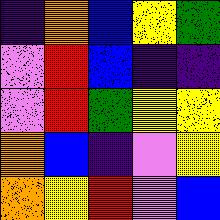[["indigo", "orange", "blue", "yellow", "green"], ["violet", "red", "blue", "indigo", "indigo"], ["violet", "red", "green", "yellow", "yellow"], ["orange", "blue", "indigo", "violet", "yellow"], ["orange", "yellow", "red", "violet", "blue"]]